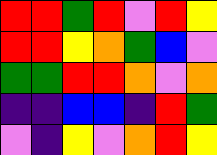[["red", "red", "green", "red", "violet", "red", "yellow"], ["red", "red", "yellow", "orange", "green", "blue", "violet"], ["green", "green", "red", "red", "orange", "violet", "orange"], ["indigo", "indigo", "blue", "blue", "indigo", "red", "green"], ["violet", "indigo", "yellow", "violet", "orange", "red", "yellow"]]